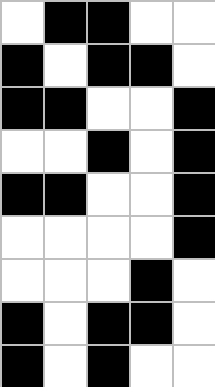[["white", "black", "black", "white", "white"], ["black", "white", "black", "black", "white"], ["black", "black", "white", "white", "black"], ["white", "white", "black", "white", "black"], ["black", "black", "white", "white", "black"], ["white", "white", "white", "white", "black"], ["white", "white", "white", "black", "white"], ["black", "white", "black", "black", "white"], ["black", "white", "black", "white", "white"]]